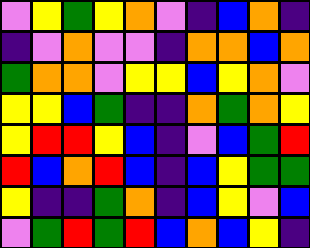[["violet", "yellow", "green", "yellow", "orange", "violet", "indigo", "blue", "orange", "indigo"], ["indigo", "violet", "orange", "violet", "violet", "indigo", "orange", "orange", "blue", "orange"], ["green", "orange", "orange", "violet", "yellow", "yellow", "blue", "yellow", "orange", "violet"], ["yellow", "yellow", "blue", "green", "indigo", "indigo", "orange", "green", "orange", "yellow"], ["yellow", "red", "red", "yellow", "blue", "indigo", "violet", "blue", "green", "red"], ["red", "blue", "orange", "red", "blue", "indigo", "blue", "yellow", "green", "green"], ["yellow", "indigo", "indigo", "green", "orange", "indigo", "blue", "yellow", "violet", "blue"], ["violet", "green", "red", "green", "red", "blue", "orange", "blue", "yellow", "indigo"]]